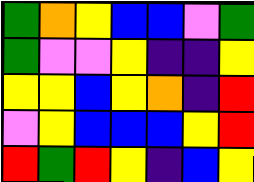[["green", "orange", "yellow", "blue", "blue", "violet", "green"], ["green", "violet", "violet", "yellow", "indigo", "indigo", "yellow"], ["yellow", "yellow", "blue", "yellow", "orange", "indigo", "red"], ["violet", "yellow", "blue", "blue", "blue", "yellow", "red"], ["red", "green", "red", "yellow", "indigo", "blue", "yellow"]]